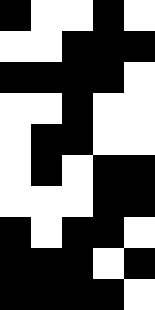[["black", "white", "white", "black", "white"], ["white", "white", "black", "black", "black"], ["black", "black", "black", "black", "white"], ["white", "white", "black", "white", "white"], ["white", "black", "black", "white", "white"], ["white", "black", "white", "black", "black"], ["white", "white", "white", "black", "black"], ["black", "white", "black", "black", "white"], ["black", "black", "black", "white", "black"], ["black", "black", "black", "black", "white"]]